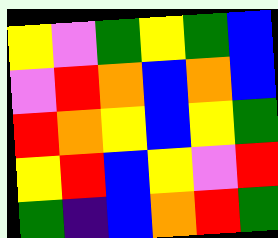[["yellow", "violet", "green", "yellow", "green", "blue"], ["violet", "red", "orange", "blue", "orange", "blue"], ["red", "orange", "yellow", "blue", "yellow", "green"], ["yellow", "red", "blue", "yellow", "violet", "red"], ["green", "indigo", "blue", "orange", "red", "green"]]